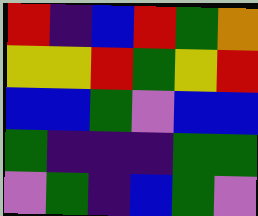[["red", "indigo", "blue", "red", "green", "orange"], ["yellow", "yellow", "red", "green", "yellow", "red"], ["blue", "blue", "green", "violet", "blue", "blue"], ["green", "indigo", "indigo", "indigo", "green", "green"], ["violet", "green", "indigo", "blue", "green", "violet"]]